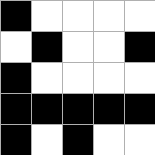[["black", "white", "white", "white", "white"], ["white", "black", "white", "white", "black"], ["black", "white", "white", "white", "white"], ["black", "black", "black", "black", "black"], ["black", "white", "black", "white", "white"]]